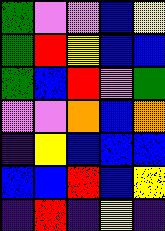[["green", "violet", "violet", "blue", "yellow"], ["green", "red", "yellow", "blue", "blue"], ["green", "blue", "red", "violet", "green"], ["violet", "violet", "orange", "blue", "orange"], ["indigo", "yellow", "blue", "blue", "blue"], ["blue", "blue", "red", "blue", "yellow"], ["indigo", "red", "indigo", "yellow", "indigo"]]